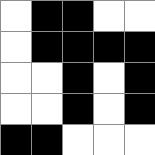[["white", "black", "black", "white", "white"], ["white", "black", "black", "black", "black"], ["white", "white", "black", "white", "black"], ["white", "white", "black", "white", "black"], ["black", "black", "white", "white", "white"]]